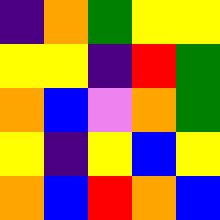[["indigo", "orange", "green", "yellow", "yellow"], ["yellow", "yellow", "indigo", "red", "green"], ["orange", "blue", "violet", "orange", "green"], ["yellow", "indigo", "yellow", "blue", "yellow"], ["orange", "blue", "red", "orange", "blue"]]